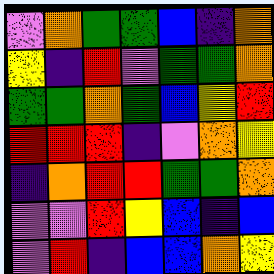[["violet", "orange", "green", "green", "blue", "indigo", "orange"], ["yellow", "indigo", "red", "violet", "green", "green", "orange"], ["green", "green", "orange", "green", "blue", "yellow", "red"], ["red", "red", "red", "indigo", "violet", "orange", "yellow"], ["indigo", "orange", "red", "red", "green", "green", "orange"], ["violet", "violet", "red", "yellow", "blue", "indigo", "blue"], ["violet", "red", "indigo", "blue", "blue", "orange", "yellow"]]